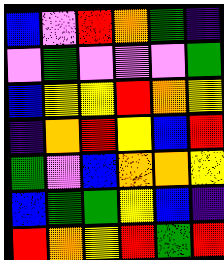[["blue", "violet", "red", "orange", "green", "indigo"], ["violet", "green", "violet", "violet", "violet", "green"], ["blue", "yellow", "yellow", "red", "orange", "yellow"], ["indigo", "orange", "red", "yellow", "blue", "red"], ["green", "violet", "blue", "orange", "orange", "yellow"], ["blue", "green", "green", "yellow", "blue", "indigo"], ["red", "orange", "yellow", "red", "green", "red"]]